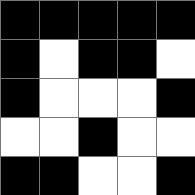[["black", "black", "black", "black", "black"], ["black", "white", "black", "black", "white"], ["black", "white", "white", "white", "black"], ["white", "white", "black", "white", "white"], ["black", "black", "white", "white", "black"]]